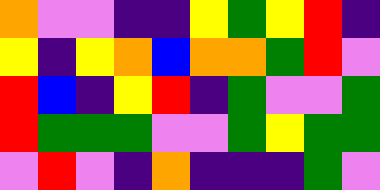[["orange", "violet", "violet", "indigo", "indigo", "yellow", "green", "yellow", "red", "indigo"], ["yellow", "indigo", "yellow", "orange", "blue", "orange", "orange", "green", "red", "violet"], ["red", "blue", "indigo", "yellow", "red", "indigo", "green", "violet", "violet", "green"], ["red", "green", "green", "green", "violet", "violet", "green", "yellow", "green", "green"], ["violet", "red", "violet", "indigo", "orange", "indigo", "indigo", "indigo", "green", "violet"]]